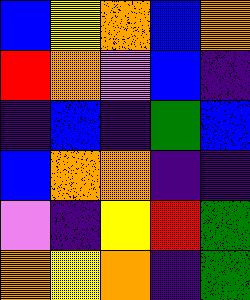[["blue", "yellow", "orange", "blue", "orange"], ["red", "orange", "violet", "blue", "indigo"], ["indigo", "blue", "indigo", "green", "blue"], ["blue", "orange", "orange", "indigo", "indigo"], ["violet", "indigo", "yellow", "red", "green"], ["orange", "yellow", "orange", "indigo", "green"]]